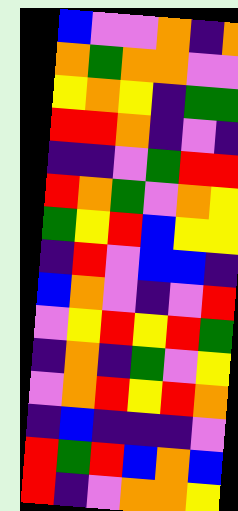[["blue", "violet", "violet", "orange", "indigo", "orange"], ["orange", "green", "orange", "orange", "violet", "violet"], ["yellow", "orange", "yellow", "indigo", "green", "green"], ["red", "red", "orange", "indigo", "violet", "indigo"], ["indigo", "indigo", "violet", "green", "red", "red"], ["red", "orange", "green", "violet", "orange", "yellow"], ["green", "yellow", "red", "blue", "yellow", "yellow"], ["indigo", "red", "violet", "blue", "blue", "indigo"], ["blue", "orange", "violet", "indigo", "violet", "red"], ["violet", "yellow", "red", "yellow", "red", "green"], ["indigo", "orange", "indigo", "green", "violet", "yellow"], ["violet", "orange", "red", "yellow", "red", "orange"], ["indigo", "blue", "indigo", "indigo", "indigo", "violet"], ["red", "green", "red", "blue", "orange", "blue"], ["red", "indigo", "violet", "orange", "orange", "yellow"]]